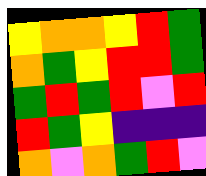[["yellow", "orange", "orange", "yellow", "red", "green"], ["orange", "green", "yellow", "red", "red", "green"], ["green", "red", "green", "red", "violet", "red"], ["red", "green", "yellow", "indigo", "indigo", "indigo"], ["orange", "violet", "orange", "green", "red", "violet"]]